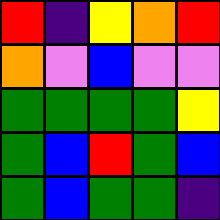[["red", "indigo", "yellow", "orange", "red"], ["orange", "violet", "blue", "violet", "violet"], ["green", "green", "green", "green", "yellow"], ["green", "blue", "red", "green", "blue"], ["green", "blue", "green", "green", "indigo"]]